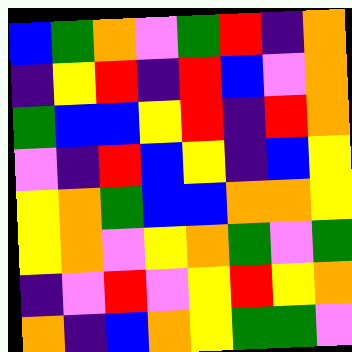[["blue", "green", "orange", "violet", "green", "red", "indigo", "orange"], ["indigo", "yellow", "red", "indigo", "red", "blue", "violet", "orange"], ["green", "blue", "blue", "yellow", "red", "indigo", "red", "orange"], ["violet", "indigo", "red", "blue", "yellow", "indigo", "blue", "yellow"], ["yellow", "orange", "green", "blue", "blue", "orange", "orange", "yellow"], ["yellow", "orange", "violet", "yellow", "orange", "green", "violet", "green"], ["indigo", "violet", "red", "violet", "yellow", "red", "yellow", "orange"], ["orange", "indigo", "blue", "orange", "yellow", "green", "green", "violet"]]